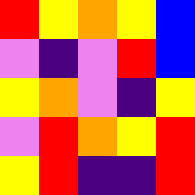[["red", "yellow", "orange", "yellow", "blue"], ["violet", "indigo", "violet", "red", "blue"], ["yellow", "orange", "violet", "indigo", "yellow"], ["violet", "red", "orange", "yellow", "red"], ["yellow", "red", "indigo", "indigo", "red"]]